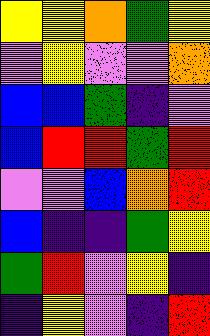[["yellow", "yellow", "orange", "green", "yellow"], ["violet", "yellow", "violet", "violet", "orange"], ["blue", "blue", "green", "indigo", "violet"], ["blue", "red", "red", "green", "red"], ["violet", "violet", "blue", "orange", "red"], ["blue", "indigo", "indigo", "green", "yellow"], ["green", "red", "violet", "yellow", "indigo"], ["indigo", "yellow", "violet", "indigo", "red"]]